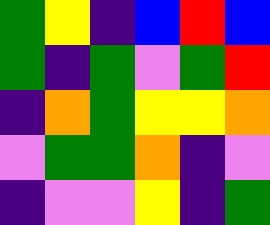[["green", "yellow", "indigo", "blue", "red", "blue"], ["green", "indigo", "green", "violet", "green", "red"], ["indigo", "orange", "green", "yellow", "yellow", "orange"], ["violet", "green", "green", "orange", "indigo", "violet"], ["indigo", "violet", "violet", "yellow", "indigo", "green"]]